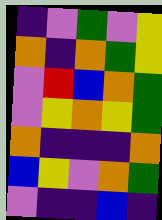[["indigo", "violet", "green", "violet", "yellow"], ["orange", "indigo", "orange", "green", "yellow"], ["violet", "red", "blue", "orange", "green"], ["violet", "yellow", "orange", "yellow", "green"], ["orange", "indigo", "indigo", "indigo", "orange"], ["blue", "yellow", "violet", "orange", "green"], ["violet", "indigo", "indigo", "blue", "indigo"]]